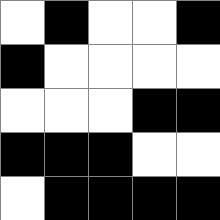[["white", "black", "white", "white", "black"], ["black", "white", "white", "white", "white"], ["white", "white", "white", "black", "black"], ["black", "black", "black", "white", "white"], ["white", "black", "black", "black", "black"]]